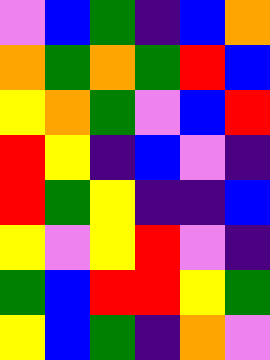[["violet", "blue", "green", "indigo", "blue", "orange"], ["orange", "green", "orange", "green", "red", "blue"], ["yellow", "orange", "green", "violet", "blue", "red"], ["red", "yellow", "indigo", "blue", "violet", "indigo"], ["red", "green", "yellow", "indigo", "indigo", "blue"], ["yellow", "violet", "yellow", "red", "violet", "indigo"], ["green", "blue", "red", "red", "yellow", "green"], ["yellow", "blue", "green", "indigo", "orange", "violet"]]